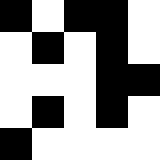[["black", "white", "black", "black", "white"], ["white", "black", "white", "black", "white"], ["white", "white", "white", "black", "black"], ["white", "black", "white", "black", "white"], ["black", "white", "white", "white", "white"]]